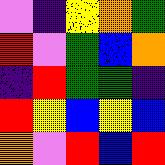[["violet", "indigo", "yellow", "orange", "green"], ["red", "violet", "green", "blue", "orange"], ["indigo", "red", "green", "green", "indigo"], ["red", "yellow", "blue", "yellow", "blue"], ["orange", "violet", "red", "blue", "red"]]